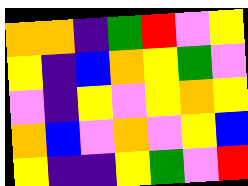[["orange", "orange", "indigo", "green", "red", "violet", "yellow"], ["yellow", "indigo", "blue", "orange", "yellow", "green", "violet"], ["violet", "indigo", "yellow", "violet", "yellow", "orange", "yellow"], ["orange", "blue", "violet", "orange", "violet", "yellow", "blue"], ["yellow", "indigo", "indigo", "yellow", "green", "violet", "red"]]